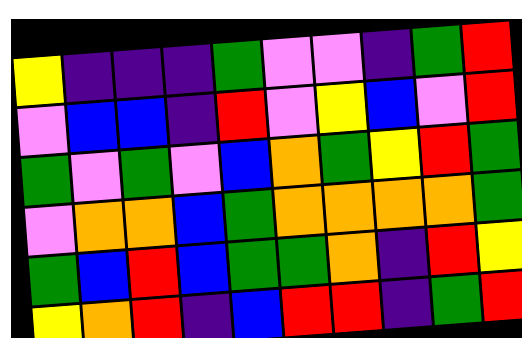[["yellow", "indigo", "indigo", "indigo", "green", "violet", "violet", "indigo", "green", "red"], ["violet", "blue", "blue", "indigo", "red", "violet", "yellow", "blue", "violet", "red"], ["green", "violet", "green", "violet", "blue", "orange", "green", "yellow", "red", "green"], ["violet", "orange", "orange", "blue", "green", "orange", "orange", "orange", "orange", "green"], ["green", "blue", "red", "blue", "green", "green", "orange", "indigo", "red", "yellow"], ["yellow", "orange", "red", "indigo", "blue", "red", "red", "indigo", "green", "red"]]